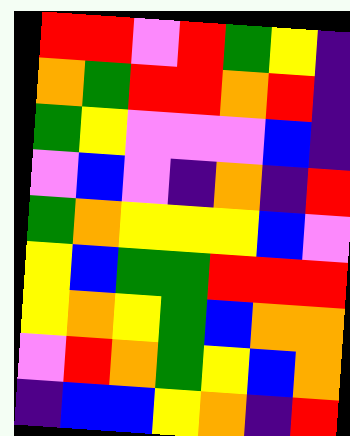[["red", "red", "violet", "red", "green", "yellow", "indigo"], ["orange", "green", "red", "red", "orange", "red", "indigo"], ["green", "yellow", "violet", "violet", "violet", "blue", "indigo"], ["violet", "blue", "violet", "indigo", "orange", "indigo", "red"], ["green", "orange", "yellow", "yellow", "yellow", "blue", "violet"], ["yellow", "blue", "green", "green", "red", "red", "red"], ["yellow", "orange", "yellow", "green", "blue", "orange", "orange"], ["violet", "red", "orange", "green", "yellow", "blue", "orange"], ["indigo", "blue", "blue", "yellow", "orange", "indigo", "red"]]